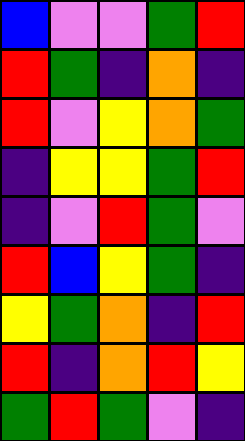[["blue", "violet", "violet", "green", "red"], ["red", "green", "indigo", "orange", "indigo"], ["red", "violet", "yellow", "orange", "green"], ["indigo", "yellow", "yellow", "green", "red"], ["indigo", "violet", "red", "green", "violet"], ["red", "blue", "yellow", "green", "indigo"], ["yellow", "green", "orange", "indigo", "red"], ["red", "indigo", "orange", "red", "yellow"], ["green", "red", "green", "violet", "indigo"]]